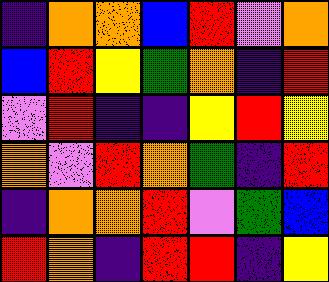[["indigo", "orange", "orange", "blue", "red", "violet", "orange"], ["blue", "red", "yellow", "green", "orange", "indigo", "red"], ["violet", "red", "indigo", "indigo", "yellow", "red", "yellow"], ["orange", "violet", "red", "orange", "green", "indigo", "red"], ["indigo", "orange", "orange", "red", "violet", "green", "blue"], ["red", "orange", "indigo", "red", "red", "indigo", "yellow"]]